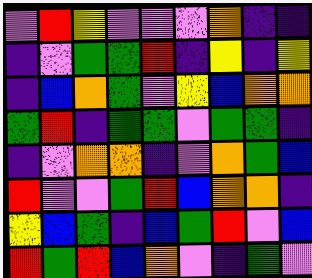[["violet", "red", "yellow", "violet", "violet", "violet", "orange", "indigo", "indigo"], ["indigo", "violet", "green", "green", "red", "indigo", "yellow", "indigo", "yellow"], ["indigo", "blue", "orange", "green", "violet", "yellow", "blue", "orange", "orange"], ["green", "red", "indigo", "green", "green", "violet", "green", "green", "indigo"], ["indigo", "violet", "orange", "orange", "indigo", "violet", "orange", "green", "blue"], ["red", "violet", "violet", "green", "red", "blue", "orange", "orange", "indigo"], ["yellow", "blue", "green", "indigo", "blue", "green", "red", "violet", "blue"], ["red", "green", "red", "blue", "orange", "violet", "indigo", "green", "violet"]]